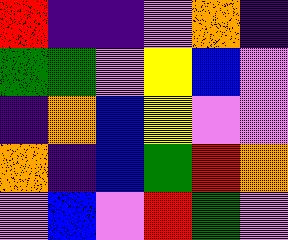[["red", "indigo", "indigo", "violet", "orange", "indigo"], ["green", "green", "violet", "yellow", "blue", "violet"], ["indigo", "orange", "blue", "yellow", "violet", "violet"], ["orange", "indigo", "blue", "green", "red", "orange"], ["violet", "blue", "violet", "red", "green", "violet"]]